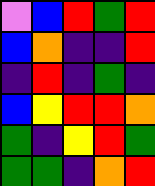[["violet", "blue", "red", "green", "red"], ["blue", "orange", "indigo", "indigo", "red"], ["indigo", "red", "indigo", "green", "indigo"], ["blue", "yellow", "red", "red", "orange"], ["green", "indigo", "yellow", "red", "green"], ["green", "green", "indigo", "orange", "red"]]